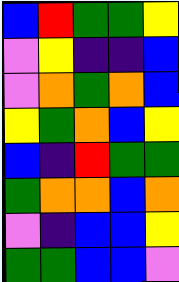[["blue", "red", "green", "green", "yellow"], ["violet", "yellow", "indigo", "indigo", "blue"], ["violet", "orange", "green", "orange", "blue"], ["yellow", "green", "orange", "blue", "yellow"], ["blue", "indigo", "red", "green", "green"], ["green", "orange", "orange", "blue", "orange"], ["violet", "indigo", "blue", "blue", "yellow"], ["green", "green", "blue", "blue", "violet"]]